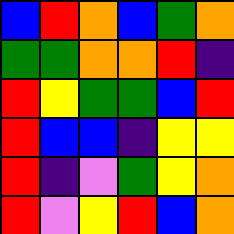[["blue", "red", "orange", "blue", "green", "orange"], ["green", "green", "orange", "orange", "red", "indigo"], ["red", "yellow", "green", "green", "blue", "red"], ["red", "blue", "blue", "indigo", "yellow", "yellow"], ["red", "indigo", "violet", "green", "yellow", "orange"], ["red", "violet", "yellow", "red", "blue", "orange"]]